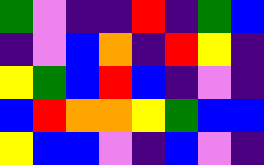[["green", "violet", "indigo", "indigo", "red", "indigo", "green", "blue"], ["indigo", "violet", "blue", "orange", "indigo", "red", "yellow", "indigo"], ["yellow", "green", "blue", "red", "blue", "indigo", "violet", "indigo"], ["blue", "red", "orange", "orange", "yellow", "green", "blue", "blue"], ["yellow", "blue", "blue", "violet", "indigo", "blue", "violet", "indigo"]]